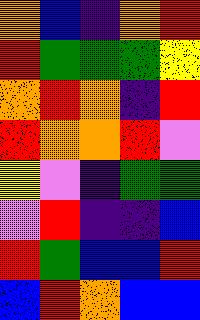[["orange", "blue", "indigo", "orange", "red"], ["red", "green", "green", "green", "yellow"], ["orange", "red", "orange", "indigo", "red"], ["red", "orange", "orange", "red", "violet"], ["yellow", "violet", "indigo", "green", "green"], ["violet", "red", "indigo", "indigo", "blue"], ["red", "green", "blue", "blue", "red"], ["blue", "red", "orange", "blue", "blue"]]